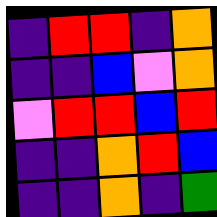[["indigo", "red", "red", "indigo", "orange"], ["indigo", "indigo", "blue", "violet", "orange"], ["violet", "red", "red", "blue", "red"], ["indigo", "indigo", "orange", "red", "blue"], ["indigo", "indigo", "orange", "indigo", "green"]]